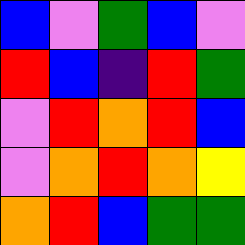[["blue", "violet", "green", "blue", "violet"], ["red", "blue", "indigo", "red", "green"], ["violet", "red", "orange", "red", "blue"], ["violet", "orange", "red", "orange", "yellow"], ["orange", "red", "blue", "green", "green"]]